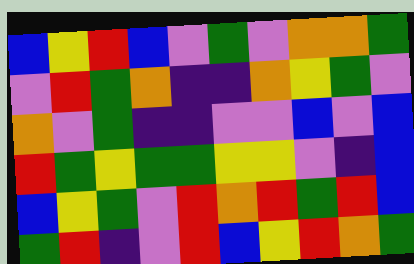[["blue", "yellow", "red", "blue", "violet", "green", "violet", "orange", "orange", "green"], ["violet", "red", "green", "orange", "indigo", "indigo", "orange", "yellow", "green", "violet"], ["orange", "violet", "green", "indigo", "indigo", "violet", "violet", "blue", "violet", "blue"], ["red", "green", "yellow", "green", "green", "yellow", "yellow", "violet", "indigo", "blue"], ["blue", "yellow", "green", "violet", "red", "orange", "red", "green", "red", "blue"], ["green", "red", "indigo", "violet", "red", "blue", "yellow", "red", "orange", "green"]]